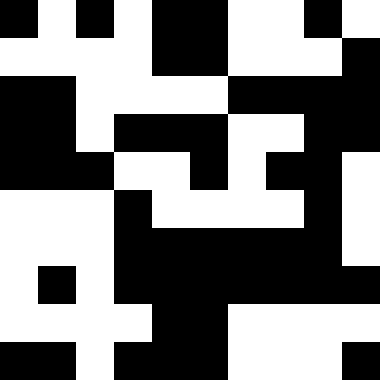[["black", "white", "black", "white", "black", "black", "white", "white", "black", "white"], ["white", "white", "white", "white", "black", "black", "white", "white", "white", "black"], ["black", "black", "white", "white", "white", "white", "black", "black", "black", "black"], ["black", "black", "white", "black", "black", "black", "white", "white", "black", "black"], ["black", "black", "black", "white", "white", "black", "white", "black", "black", "white"], ["white", "white", "white", "black", "white", "white", "white", "white", "black", "white"], ["white", "white", "white", "black", "black", "black", "black", "black", "black", "white"], ["white", "black", "white", "black", "black", "black", "black", "black", "black", "black"], ["white", "white", "white", "white", "black", "black", "white", "white", "white", "white"], ["black", "black", "white", "black", "black", "black", "white", "white", "white", "black"]]